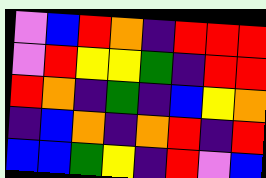[["violet", "blue", "red", "orange", "indigo", "red", "red", "red"], ["violet", "red", "yellow", "yellow", "green", "indigo", "red", "red"], ["red", "orange", "indigo", "green", "indigo", "blue", "yellow", "orange"], ["indigo", "blue", "orange", "indigo", "orange", "red", "indigo", "red"], ["blue", "blue", "green", "yellow", "indigo", "red", "violet", "blue"]]